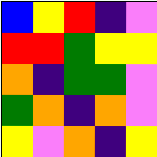[["blue", "yellow", "red", "indigo", "violet"], ["red", "red", "green", "yellow", "yellow"], ["orange", "indigo", "green", "green", "violet"], ["green", "orange", "indigo", "orange", "violet"], ["yellow", "violet", "orange", "indigo", "yellow"]]